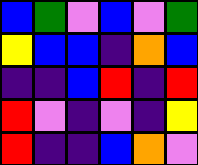[["blue", "green", "violet", "blue", "violet", "green"], ["yellow", "blue", "blue", "indigo", "orange", "blue"], ["indigo", "indigo", "blue", "red", "indigo", "red"], ["red", "violet", "indigo", "violet", "indigo", "yellow"], ["red", "indigo", "indigo", "blue", "orange", "violet"]]